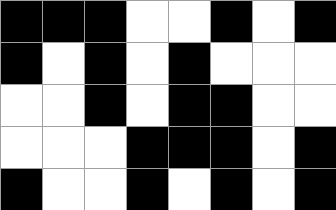[["black", "black", "black", "white", "white", "black", "white", "black"], ["black", "white", "black", "white", "black", "white", "white", "white"], ["white", "white", "black", "white", "black", "black", "white", "white"], ["white", "white", "white", "black", "black", "black", "white", "black"], ["black", "white", "white", "black", "white", "black", "white", "black"]]